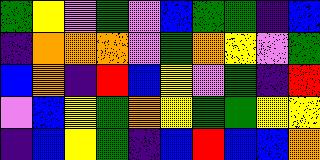[["green", "yellow", "violet", "green", "violet", "blue", "green", "green", "indigo", "blue"], ["indigo", "orange", "orange", "orange", "violet", "green", "orange", "yellow", "violet", "green"], ["blue", "orange", "indigo", "red", "blue", "yellow", "violet", "green", "indigo", "red"], ["violet", "blue", "yellow", "green", "orange", "yellow", "green", "green", "yellow", "yellow"], ["indigo", "blue", "yellow", "green", "indigo", "blue", "red", "blue", "blue", "orange"]]